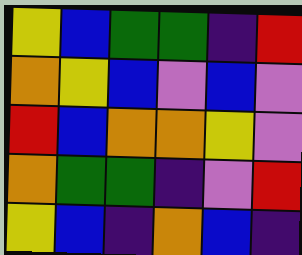[["yellow", "blue", "green", "green", "indigo", "red"], ["orange", "yellow", "blue", "violet", "blue", "violet"], ["red", "blue", "orange", "orange", "yellow", "violet"], ["orange", "green", "green", "indigo", "violet", "red"], ["yellow", "blue", "indigo", "orange", "blue", "indigo"]]